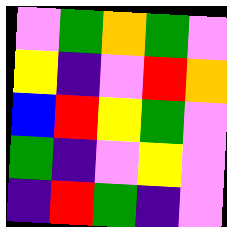[["violet", "green", "orange", "green", "violet"], ["yellow", "indigo", "violet", "red", "orange"], ["blue", "red", "yellow", "green", "violet"], ["green", "indigo", "violet", "yellow", "violet"], ["indigo", "red", "green", "indigo", "violet"]]